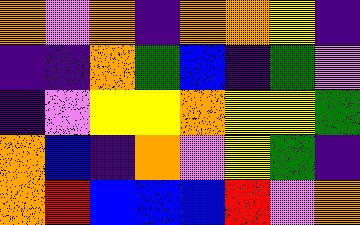[["orange", "violet", "orange", "indigo", "orange", "orange", "yellow", "indigo"], ["indigo", "indigo", "orange", "green", "blue", "indigo", "green", "violet"], ["indigo", "violet", "yellow", "yellow", "orange", "yellow", "yellow", "green"], ["orange", "blue", "indigo", "orange", "violet", "yellow", "green", "indigo"], ["orange", "red", "blue", "blue", "blue", "red", "violet", "orange"]]